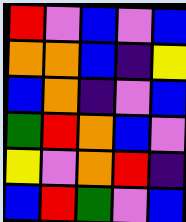[["red", "violet", "blue", "violet", "blue"], ["orange", "orange", "blue", "indigo", "yellow"], ["blue", "orange", "indigo", "violet", "blue"], ["green", "red", "orange", "blue", "violet"], ["yellow", "violet", "orange", "red", "indigo"], ["blue", "red", "green", "violet", "blue"]]